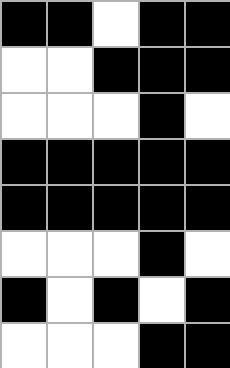[["black", "black", "white", "black", "black"], ["white", "white", "black", "black", "black"], ["white", "white", "white", "black", "white"], ["black", "black", "black", "black", "black"], ["black", "black", "black", "black", "black"], ["white", "white", "white", "black", "white"], ["black", "white", "black", "white", "black"], ["white", "white", "white", "black", "black"]]